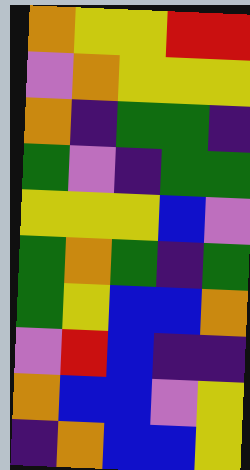[["orange", "yellow", "yellow", "red", "red"], ["violet", "orange", "yellow", "yellow", "yellow"], ["orange", "indigo", "green", "green", "indigo"], ["green", "violet", "indigo", "green", "green"], ["yellow", "yellow", "yellow", "blue", "violet"], ["green", "orange", "green", "indigo", "green"], ["green", "yellow", "blue", "blue", "orange"], ["violet", "red", "blue", "indigo", "indigo"], ["orange", "blue", "blue", "violet", "yellow"], ["indigo", "orange", "blue", "blue", "yellow"]]